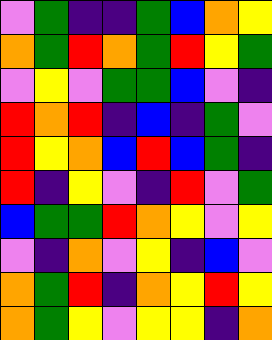[["violet", "green", "indigo", "indigo", "green", "blue", "orange", "yellow"], ["orange", "green", "red", "orange", "green", "red", "yellow", "green"], ["violet", "yellow", "violet", "green", "green", "blue", "violet", "indigo"], ["red", "orange", "red", "indigo", "blue", "indigo", "green", "violet"], ["red", "yellow", "orange", "blue", "red", "blue", "green", "indigo"], ["red", "indigo", "yellow", "violet", "indigo", "red", "violet", "green"], ["blue", "green", "green", "red", "orange", "yellow", "violet", "yellow"], ["violet", "indigo", "orange", "violet", "yellow", "indigo", "blue", "violet"], ["orange", "green", "red", "indigo", "orange", "yellow", "red", "yellow"], ["orange", "green", "yellow", "violet", "yellow", "yellow", "indigo", "orange"]]